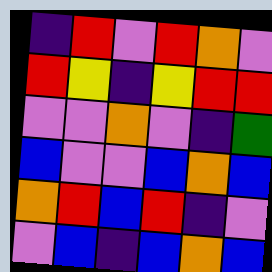[["indigo", "red", "violet", "red", "orange", "violet"], ["red", "yellow", "indigo", "yellow", "red", "red"], ["violet", "violet", "orange", "violet", "indigo", "green"], ["blue", "violet", "violet", "blue", "orange", "blue"], ["orange", "red", "blue", "red", "indigo", "violet"], ["violet", "blue", "indigo", "blue", "orange", "blue"]]